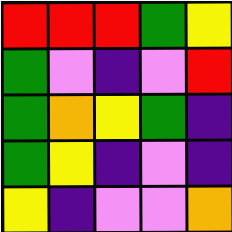[["red", "red", "red", "green", "yellow"], ["green", "violet", "indigo", "violet", "red"], ["green", "orange", "yellow", "green", "indigo"], ["green", "yellow", "indigo", "violet", "indigo"], ["yellow", "indigo", "violet", "violet", "orange"]]